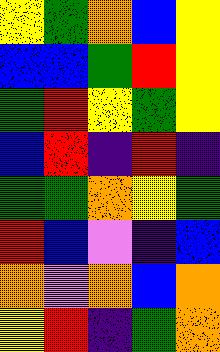[["yellow", "green", "orange", "blue", "yellow"], ["blue", "blue", "green", "red", "yellow"], ["green", "red", "yellow", "green", "yellow"], ["blue", "red", "indigo", "red", "indigo"], ["green", "green", "orange", "yellow", "green"], ["red", "blue", "violet", "indigo", "blue"], ["orange", "violet", "orange", "blue", "orange"], ["yellow", "red", "indigo", "green", "orange"]]